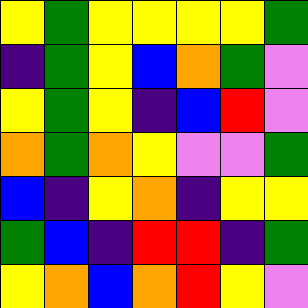[["yellow", "green", "yellow", "yellow", "yellow", "yellow", "green"], ["indigo", "green", "yellow", "blue", "orange", "green", "violet"], ["yellow", "green", "yellow", "indigo", "blue", "red", "violet"], ["orange", "green", "orange", "yellow", "violet", "violet", "green"], ["blue", "indigo", "yellow", "orange", "indigo", "yellow", "yellow"], ["green", "blue", "indigo", "red", "red", "indigo", "green"], ["yellow", "orange", "blue", "orange", "red", "yellow", "violet"]]